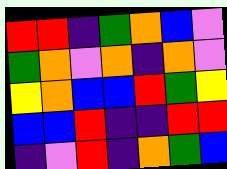[["red", "red", "indigo", "green", "orange", "blue", "violet"], ["green", "orange", "violet", "orange", "indigo", "orange", "violet"], ["yellow", "orange", "blue", "blue", "red", "green", "yellow"], ["blue", "blue", "red", "indigo", "indigo", "red", "red"], ["indigo", "violet", "red", "indigo", "orange", "green", "blue"]]